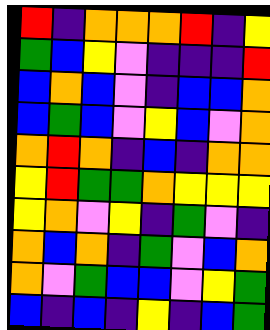[["red", "indigo", "orange", "orange", "orange", "red", "indigo", "yellow"], ["green", "blue", "yellow", "violet", "indigo", "indigo", "indigo", "red"], ["blue", "orange", "blue", "violet", "indigo", "blue", "blue", "orange"], ["blue", "green", "blue", "violet", "yellow", "blue", "violet", "orange"], ["orange", "red", "orange", "indigo", "blue", "indigo", "orange", "orange"], ["yellow", "red", "green", "green", "orange", "yellow", "yellow", "yellow"], ["yellow", "orange", "violet", "yellow", "indigo", "green", "violet", "indigo"], ["orange", "blue", "orange", "indigo", "green", "violet", "blue", "orange"], ["orange", "violet", "green", "blue", "blue", "violet", "yellow", "green"], ["blue", "indigo", "blue", "indigo", "yellow", "indigo", "blue", "green"]]